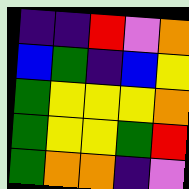[["indigo", "indigo", "red", "violet", "orange"], ["blue", "green", "indigo", "blue", "yellow"], ["green", "yellow", "yellow", "yellow", "orange"], ["green", "yellow", "yellow", "green", "red"], ["green", "orange", "orange", "indigo", "violet"]]